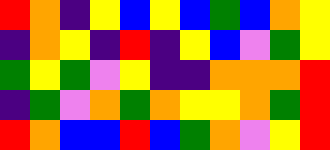[["red", "orange", "indigo", "yellow", "blue", "yellow", "blue", "green", "blue", "orange", "yellow"], ["indigo", "orange", "yellow", "indigo", "red", "indigo", "yellow", "blue", "violet", "green", "yellow"], ["green", "yellow", "green", "violet", "yellow", "indigo", "indigo", "orange", "orange", "orange", "red"], ["indigo", "green", "violet", "orange", "green", "orange", "yellow", "yellow", "orange", "green", "red"], ["red", "orange", "blue", "blue", "red", "blue", "green", "orange", "violet", "yellow", "red"]]